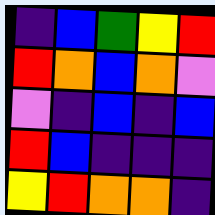[["indigo", "blue", "green", "yellow", "red"], ["red", "orange", "blue", "orange", "violet"], ["violet", "indigo", "blue", "indigo", "blue"], ["red", "blue", "indigo", "indigo", "indigo"], ["yellow", "red", "orange", "orange", "indigo"]]